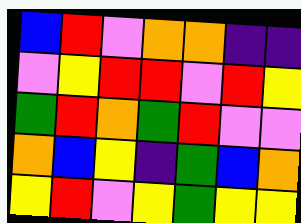[["blue", "red", "violet", "orange", "orange", "indigo", "indigo"], ["violet", "yellow", "red", "red", "violet", "red", "yellow"], ["green", "red", "orange", "green", "red", "violet", "violet"], ["orange", "blue", "yellow", "indigo", "green", "blue", "orange"], ["yellow", "red", "violet", "yellow", "green", "yellow", "yellow"]]